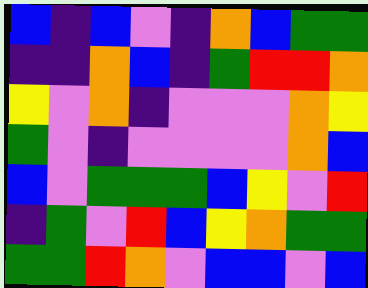[["blue", "indigo", "blue", "violet", "indigo", "orange", "blue", "green", "green"], ["indigo", "indigo", "orange", "blue", "indigo", "green", "red", "red", "orange"], ["yellow", "violet", "orange", "indigo", "violet", "violet", "violet", "orange", "yellow"], ["green", "violet", "indigo", "violet", "violet", "violet", "violet", "orange", "blue"], ["blue", "violet", "green", "green", "green", "blue", "yellow", "violet", "red"], ["indigo", "green", "violet", "red", "blue", "yellow", "orange", "green", "green"], ["green", "green", "red", "orange", "violet", "blue", "blue", "violet", "blue"]]